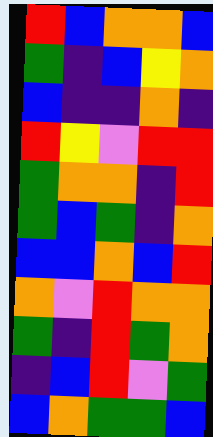[["red", "blue", "orange", "orange", "blue"], ["green", "indigo", "blue", "yellow", "orange"], ["blue", "indigo", "indigo", "orange", "indigo"], ["red", "yellow", "violet", "red", "red"], ["green", "orange", "orange", "indigo", "red"], ["green", "blue", "green", "indigo", "orange"], ["blue", "blue", "orange", "blue", "red"], ["orange", "violet", "red", "orange", "orange"], ["green", "indigo", "red", "green", "orange"], ["indigo", "blue", "red", "violet", "green"], ["blue", "orange", "green", "green", "blue"]]